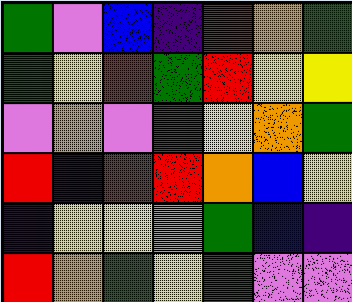[["green", "violet", "blue", "indigo", "red", "orange", "green"], ["green", "yellow", "red", "green", "red", "yellow", "yellow"], ["violet", "orange", "violet", "red", "yellow", "orange", "green"], ["red", "indigo", "red", "red", "orange", "blue", "yellow"], ["indigo", "yellow", "yellow", "violet", "green", "blue", "indigo"], ["red", "orange", "green", "yellow", "green", "violet", "violet"]]